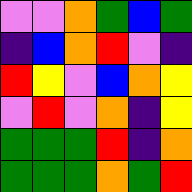[["violet", "violet", "orange", "green", "blue", "green"], ["indigo", "blue", "orange", "red", "violet", "indigo"], ["red", "yellow", "violet", "blue", "orange", "yellow"], ["violet", "red", "violet", "orange", "indigo", "yellow"], ["green", "green", "green", "red", "indigo", "orange"], ["green", "green", "green", "orange", "green", "red"]]